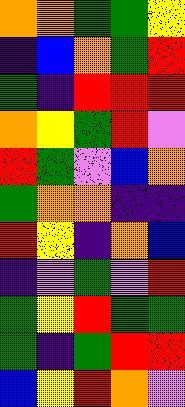[["orange", "orange", "green", "green", "yellow"], ["indigo", "blue", "orange", "green", "red"], ["green", "indigo", "red", "red", "red"], ["orange", "yellow", "green", "red", "violet"], ["red", "green", "violet", "blue", "orange"], ["green", "orange", "orange", "indigo", "indigo"], ["red", "yellow", "indigo", "orange", "blue"], ["indigo", "violet", "green", "violet", "red"], ["green", "yellow", "red", "green", "green"], ["green", "indigo", "green", "red", "red"], ["blue", "yellow", "red", "orange", "violet"]]